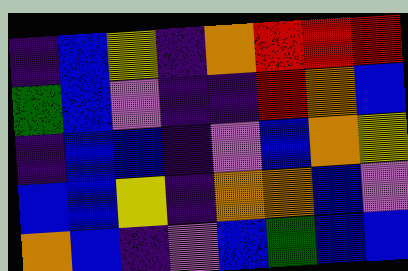[["indigo", "blue", "yellow", "indigo", "orange", "red", "red", "red"], ["green", "blue", "violet", "indigo", "indigo", "red", "orange", "blue"], ["indigo", "blue", "blue", "indigo", "violet", "blue", "orange", "yellow"], ["blue", "blue", "yellow", "indigo", "orange", "orange", "blue", "violet"], ["orange", "blue", "indigo", "violet", "blue", "green", "blue", "blue"]]